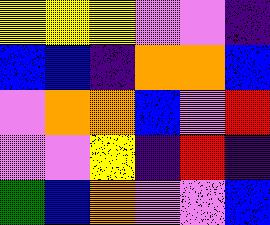[["yellow", "yellow", "yellow", "violet", "violet", "indigo"], ["blue", "blue", "indigo", "orange", "orange", "blue"], ["violet", "orange", "orange", "blue", "violet", "red"], ["violet", "violet", "yellow", "indigo", "red", "indigo"], ["green", "blue", "orange", "violet", "violet", "blue"]]